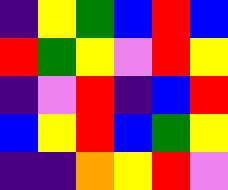[["indigo", "yellow", "green", "blue", "red", "blue"], ["red", "green", "yellow", "violet", "red", "yellow"], ["indigo", "violet", "red", "indigo", "blue", "red"], ["blue", "yellow", "red", "blue", "green", "yellow"], ["indigo", "indigo", "orange", "yellow", "red", "violet"]]